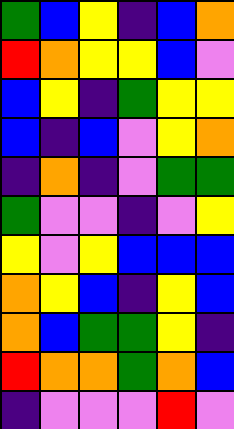[["green", "blue", "yellow", "indigo", "blue", "orange"], ["red", "orange", "yellow", "yellow", "blue", "violet"], ["blue", "yellow", "indigo", "green", "yellow", "yellow"], ["blue", "indigo", "blue", "violet", "yellow", "orange"], ["indigo", "orange", "indigo", "violet", "green", "green"], ["green", "violet", "violet", "indigo", "violet", "yellow"], ["yellow", "violet", "yellow", "blue", "blue", "blue"], ["orange", "yellow", "blue", "indigo", "yellow", "blue"], ["orange", "blue", "green", "green", "yellow", "indigo"], ["red", "orange", "orange", "green", "orange", "blue"], ["indigo", "violet", "violet", "violet", "red", "violet"]]